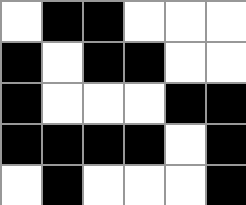[["white", "black", "black", "white", "white", "white"], ["black", "white", "black", "black", "white", "white"], ["black", "white", "white", "white", "black", "black"], ["black", "black", "black", "black", "white", "black"], ["white", "black", "white", "white", "white", "black"]]